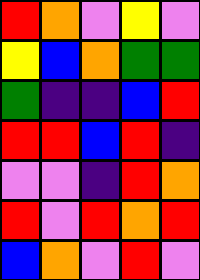[["red", "orange", "violet", "yellow", "violet"], ["yellow", "blue", "orange", "green", "green"], ["green", "indigo", "indigo", "blue", "red"], ["red", "red", "blue", "red", "indigo"], ["violet", "violet", "indigo", "red", "orange"], ["red", "violet", "red", "orange", "red"], ["blue", "orange", "violet", "red", "violet"]]